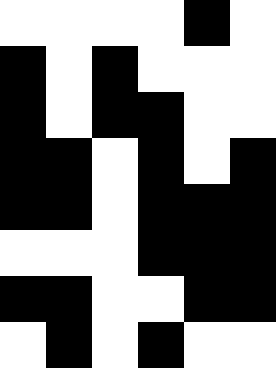[["white", "white", "white", "white", "black", "white"], ["black", "white", "black", "white", "white", "white"], ["black", "white", "black", "black", "white", "white"], ["black", "black", "white", "black", "white", "black"], ["black", "black", "white", "black", "black", "black"], ["white", "white", "white", "black", "black", "black"], ["black", "black", "white", "white", "black", "black"], ["white", "black", "white", "black", "white", "white"]]